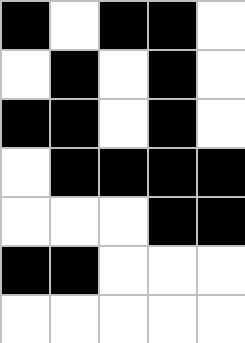[["black", "white", "black", "black", "white"], ["white", "black", "white", "black", "white"], ["black", "black", "white", "black", "white"], ["white", "black", "black", "black", "black"], ["white", "white", "white", "black", "black"], ["black", "black", "white", "white", "white"], ["white", "white", "white", "white", "white"]]